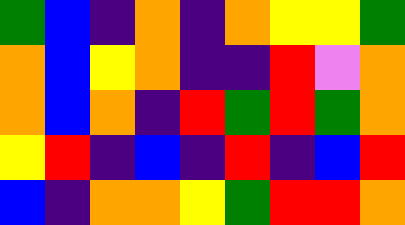[["green", "blue", "indigo", "orange", "indigo", "orange", "yellow", "yellow", "green"], ["orange", "blue", "yellow", "orange", "indigo", "indigo", "red", "violet", "orange"], ["orange", "blue", "orange", "indigo", "red", "green", "red", "green", "orange"], ["yellow", "red", "indigo", "blue", "indigo", "red", "indigo", "blue", "red"], ["blue", "indigo", "orange", "orange", "yellow", "green", "red", "red", "orange"]]